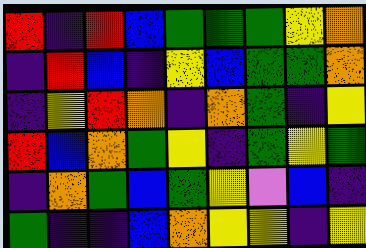[["red", "indigo", "red", "blue", "green", "green", "green", "yellow", "orange"], ["indigo", "red", "blue", "indigo", "yellow", "blue", "green", "green", "orange"], ["indigo", "yellow", "red", "orange", "indigo", "orange", "green", "indigo", "yellow"], ["red", "blue", "orange", "green", "yellow", "indigo", "green", "yellow", "green"], ["indigo", "orange", "green", "blue", "green", "yellow", "violet", "blue", "indigo"], ["green", "indigo", "indigo", "blue", "orange", "yellow", "yellow", "indigo", "yellow"]]